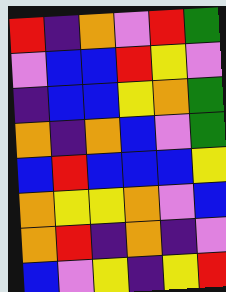[["red", "indigo", "orange", "violet", "red", "green"], ["violet", "blue", "blue", "red", "yellow", "violet"], ["indigo", "blue", "blue", "yellow", "orange", "green"], ["orange", "indigo", "orange", "blue", "violet", "green"], ["blue", "red", "blue", "blue", "blue", "yellow"], ["orange", "yellow", "yellow", "orange", "violet", "blue"], ["orange", "red", "indigo", "orange", "indigo", "violet"], ["blue", "violet", "yellow", "indigo", "yellow", "red"]]